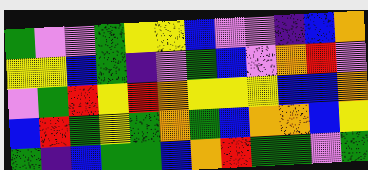[["green", "violet", "violet", "green", "yellow", "yellow", "blue", "violet", "violet", "indigo", "blue", "orange"], ["yellow", "yellow", "blue", "green", "indigo", "violet", "green", "blue", "violet", "orange", "red", "violet"], ["violet", "green", "red", "yellow", "red", "orange", "yellow", "yellow", "yellow", "blue", "blue", "orange"], ["blue", "red", "green", "yellow", "green", "orange", "green", "blue", "orange", "orange", "blue", "yellow"], ["green", "indigo", "blue", "green", "green", "blue", "orange", "red", "green", "green", "violet", "green"]]